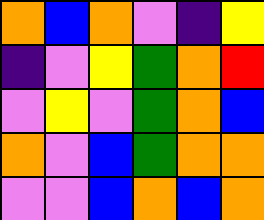[["orange", "blue", "orange", "violet", "indigo", "yellow"], ["indigo", "violet", "yellow", "green", "orange", "red"], ["violet", "yellow", "violet", "green", "orange", "blue"], ["orange", "violet", "blue", "green", "orange", "orange"], ["violet", "violet", "blue", "orange", "blue", "orange"]]